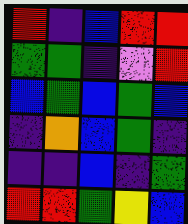[["red", "indigo", "blue", "red", "red"], ["green", "green", "indigo", "violet", "red"], ["blue", "green", "blue", "green", "blue"], ["indigo", "orange", "blue", "green", "indigo"], ["indigo", "indigo", "blue", "indigo", "green"], ["red", "red", "green", "yellow", "blue"]]